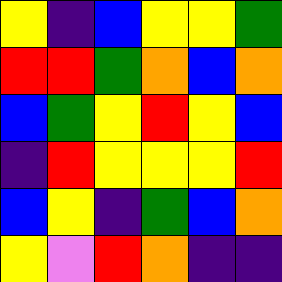[["yellow", "indigo", "blue", "yellow", "yellow", "green"], ["red", "red", "green", "orange", "blue", "orange"], ["blue", "green", "yellow", "red", "yellow", "blue"], ["indigo", "red", "yellow", "yellow", "yellow", "red"], ["blue", "yellow", "indigo", "green", "blue", "orange"], ["yellow", "violet", "red", "orange", "indigo", "indigo"]]